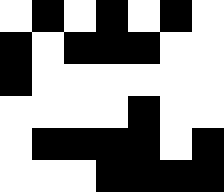[["white", "black", "white", "black", "white", "black", "white"], ["black", "white", "black", "black", "black", "white", "white"], ["black", "white", "white", "white", "white", "white", "white"], ["white", "white", "white", "white", "black", "white", "white"], ["white", "black", "black", "black", "black", "white", "black"], ["white", "white", "white", "black", "black", "black", "black"]]